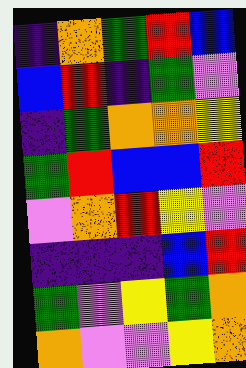[["indigo", "orange", "green", "red", "blue"], ["blue", "red", "indigo", "green", "violet"], ["indigo", "green", "orange", "orange", "yellow"], ["green", "red", "blue", "blue", "red"], ["violet", "orange", "red", "yellow", "violet"], ["indigo", "indigo", "indigo", "blue", "red"], ["green", "violet", "yellow", "green", "orange"], ["orange", "violet", "violet", "yellow", "orange"]]